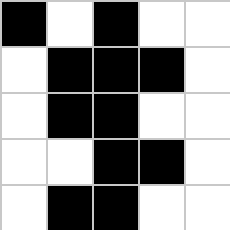[["black", "white", "black", "white", "white"], ["white", "black", "black", "black", "white"], ["white", "black", "black", "white", "white"], ["white", "white", "black", "black", "white"], ["white", "black", "black", "white", "white"]]